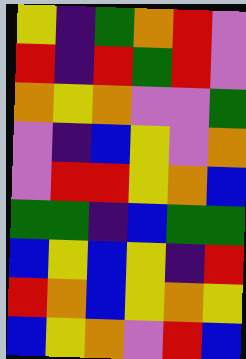[["yellow", "indigo", "green", "orange", "red", "violet"], ["red", "indigo", "red", "green", "red", "violet"], ["orange", "yellow", "orange", "violet", "violet", "green"], ["violet", "indigo", "blue", "yellow", "violet", "orange"], ["violet", "red", "red", "yellow", "orange", "blue"], ["green", "green", "indigo", "blue", "green", "green"], ["blue", "yellow", "blue", "yellow", "indigo", "red"], ["red", "orange", "blue", "yellow", "orange", "yellow"], ["blue", "yellow", "orange", "violet", "red", "blue"]]